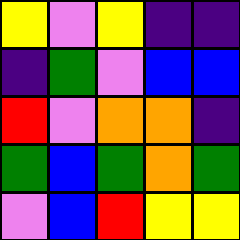[["yellow", "violet", "yellow", "indigo", "indigo"], ["indigo", "green", "violet", "blue", "blue"], ["red", "violet", "orange", "orange", "indigo"], ["green", "blue", "green", "orange", "green"], ["violet", "blue", "red", "yellow", "yellow"]]